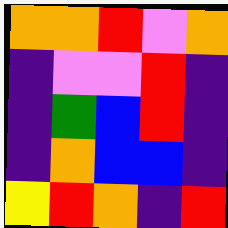[["orange", "orange", "red", "violet", "orange"], ["indigo", "violet", "violet", "red", "indigo"], ["indigo", "green", "blue", "red", "indigo"], ["indigo", "orange", "blue", "blue", "indigo"], ["yellow", "red", "orange", "indigo", "red"]]